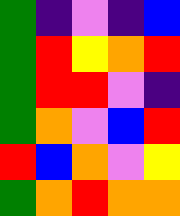[["green", "indigo", "violet", "indigo", "blue"], ["green", "red", "yellow", "orange", "red"], ["green", "red", "red", "violet", "indigo"], ["green", "orange", "violet", "blue", "red"], ["red", "blue", "orange", "violet", "yellow"], ["green", "orange", "red", "orange", "orange"]]